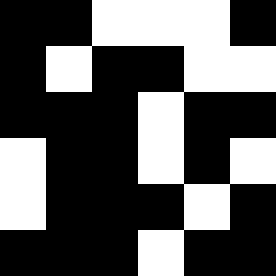[["black", "black", "white", "white", "white", "black"], ["black", "white", "black", "black", "white", "white"], ["black", "black", "black", "white", "black", "black"], ["white", "black", "black", "white", "black", "white"], ["white", "black", "black", "black", "white", "black"], ["black", "black", "black", "white", "black", "black"]]